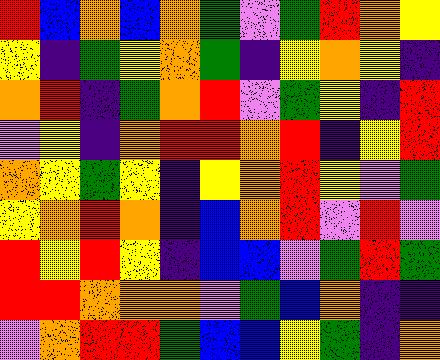[["red", "blue", "orange", "blue", "orange", "green", "violet", "green", "red", "orange", "yellow"], ["yellow", "indigo", "green", "yellow", "orange", "green", "indigo", "yellow", "orange", "yellow", "indigo"], ["orange", "red", "indigo", "green", "orange", "red", "violet", "green", "yellow", "indigo", "red"], ["violet", "yellow", "indigo", "orange", "red", "red", "orange", "red", "indigo", "yellow", "red"], ["orange", "yellow", "green", "yellow", "indigo", "yellow", "orange", "red", "yellow", "violet", "green"], ["yellow", "orange", "red", "orange", "indigo", "blue", "orange", "red", "violet", "red", "violet"], ["red", "yellow", "red", "yellow", "indigo", "blue", "blue", "violet", "green", "red", "green"], ["red", "red", "orange", "orange", "orange", "violet", "green", "blue", "orange", "indigo", "indigo"], ["violet", "orange", "red", "red", "green", "blue", "blue", "yellow", "green", "indigo", "orange"]]